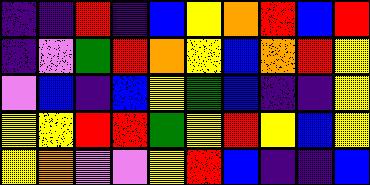[["indigo", "indigo", "red", "indigo", "blue", "yellow", "orange", "red", "blue", "red"], ["indigo", "violet", "green", "red", "orange", "yellow", "blue", "orange", "red", "yellow"], ["violet", "blue", "indigo", "blue", "yellow", "green", "blue", "indigo", "indigo", "yellow"], ["yellow", "yellow", "red", "red", "green", "yellow", "red", "yellow", "blue", "yellow"], ["yellow", "orange", "violet", "violet", "yellow", "red", "blue", "indigo", "indigo", "blue"]]